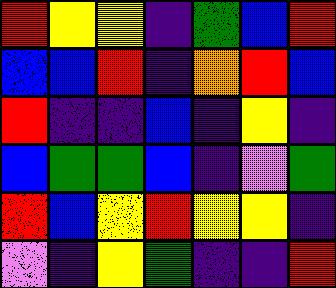[["red", "yellow", "yellow", "indigo", "green", "blue", "red"], ["blue", "blue", "red", "indigo", "orange", "red", "blue"], ["red", "indigo", "indigo", "blue", "indigo", "yellow", "indigo"], ["blue", "green", "green", "blue", "indigo", "violet", "green"], ["red", "blue", "yellow", "red", "yellow", "yellow", "indigo"], ["violet", "indigo", "yellow", "green", "indigo", "indigo", "red"]]